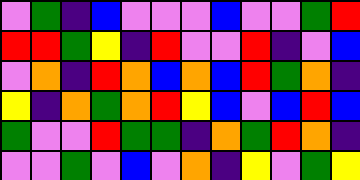[["violet", "green", "indigo", "blue", "violet", "violet", "violet", "blue", "violet", "violet", "green", "red"], ["red", "red", "green", "yellow", "indigo", "red", "violet", "violet", "red", "indigo", "violet", "blue"], ["violet", "orange", "indigo", "red", "orange", "blue", "orange", "blue", "red", "green", "orange", "indigo"], ["yellow", "indigo", "orange", "green", "orange", "red", "yellow", "blue", "violet", "blue", "red", "blue"], ["green", "violet", "violet", "red", "green", "green", "indigo", "orange", "green", "red", "orange", "indigo"], ["violet", "violet", "green", "violet", "blue", "violet", "orange", "indigo", "yellow", "violet", "green", "yellow"]]